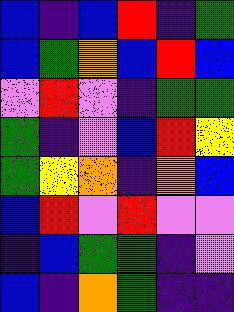[["blue", "indigo", "blue", "red", "indigo", "green"], ["blue", "green", "orange", "blue", "red", "blue"], ["violet", "red", "violet", "indigo", "green", "green"], ["green", "indigo", "violet", "blue", "red", "yellow"], ["green", "yellow", "orange", "indigo", "orange", "blue"], ["blue", "red", "violet", "red", "violet", "violet"], ["indigo", "blue", "green", "green", "indigo", "violet"], ["blue", "indigo", "orange", "green", "indigo", "indigo"]]